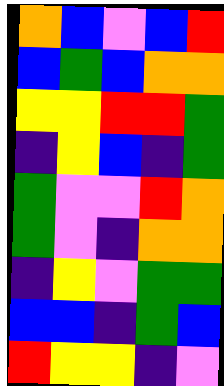[["orange", "blue", "violet", "blue", "red"], ["blue", "green", "blue", "orange", "orange"], ["yellow", "yellow", "red", "red", "green"], ["indigo", "yellow", "blue", "indigo", "green"], ["green", "violet", "violet", "red", "orange"], ["green", "violet", "indigo", "orange", "orange"], ["indigo", "yellow", "violet", "green", "green"], ["blue", "blue", "indigo", "green", "blue"], ["red", "yellow", "yellow", "indigo", "violet"]]